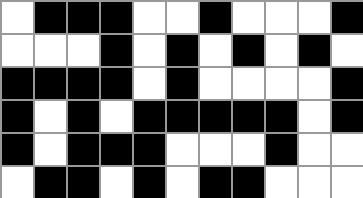[["white", "black", "black", "black", "white", "white", "black", "white", "white", "white", "black"], ["white", "white", "white", "black", "white", "black", "white", "black", "white", "black", "white"], ["black", "black", "black", "black", "white", "black", "white", "white", "white", "white", "black"], ["black", "white", "black", "white", "black", "black", "black", "black", "black", "white", "black"], ["black", "white", "black", "black", "black", "white", "white", "white", "black", "white", "white"], ["white", "black", "black", "white", "black", "white", "black", "black", "white", "white", "white"]]